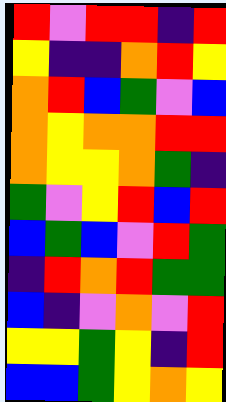[["red", "violet", "red", "red", "indigo", "red"], ["yellow", "indigo", "indigo", "orange", "red", "yellow"], ["orange", "red", "blue", "green", "violet", "blue"], ["orange", "yellow", "orange", "orange", "red", "red"], ["orange", "yellow", "yellow", "orange", "green", "indigo"], ["green", "violet", "yellow", "red", "blue", "red"], ["blue", "green", "blue", "violet", "red", "green"], ["indigo", "red", "orange", "red", "green", "green"], ["blue", "indigo", "violet", "orange", "violet", "red"], ["yellow", "yellow", "green", "yellow", "indigo", "red"], ["blue", "blue", "green", "yellow", "orange", "yellow"]]